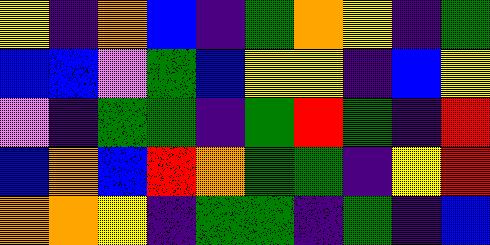[["yellow", "indigo", "orange", "blue", "indigo", "green", "orange", "yellow", "indigo", "green"], ["blue", "blue", "violet", "green", "blue", "yellow", "yellow", "indigo", "blue", "yellow"], ["violet", "indigo", "green", "green", "indigo", "green", "red", "green", "indigo", "red"], ["blue", "orange", "blue", "red", "orange", "green", "green", "indigo", "yellow", "red"], ["orange", "orange", "yellow", "indigo", "green", "green", "indigo", "green", "indigo", "blue"]]